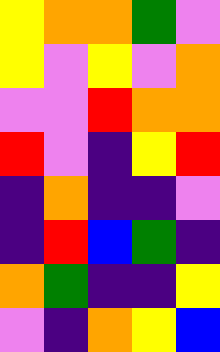[["yellow", "orange", "orange", "green", "violet"], ["yellow", "violet", "yellow", "violet", "orange"], ["violet", "violet", "red", "orange", "orange"], ["red", "violet", "indigo", "yellow", "red"], ["indigo", "orange", "indigo", "indigo", "violet"], ["indigo", "red", "blue", "green", "indigo"], ["orange", "green", "indigo", "indigo", "yellow"], ["violet", "indigo", "orange", "yellow", "blue"]]